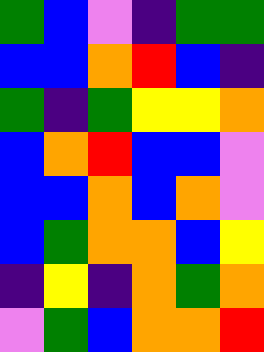[["green", "blue", "violet", "indigo", "green", "green"], ["blue", "blue", "orange", "red", "blue", "indigo"], ["green", "indigo", "green", "yellow", "yellow", "orange"], ["blue", "orange", "red", "blue", "blue", "violet"], ["blue", "blue", "orange", "blue", "orange", "violet"], ["blue", "green", "orange", "orange", "blue", "yellow"], ["indigo", "yellow", "indigo", "orange", "green", "orange"], ["violet", "green", "blue", "orange", "orange", "red"]]